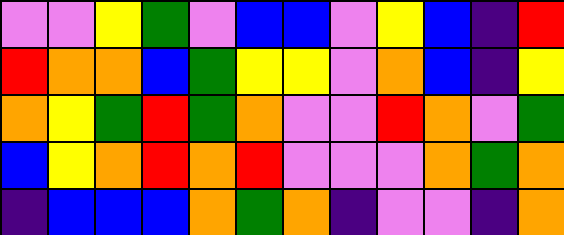[["violet", "violet", "yellow", "green", "violet", "blue", "blue", "violet", "yellow", "blue", "indigo", "red"], ["red", "orange", "orange", "blue", "green", "yellow", "yellow", "violet", "orange", "blue", "indigo", "yellow"], ["orange", "yellow", "green", "red", "green", "orange", "violet", "violet", "red", "orange", "violet", "green"], ["blue", "yellow", "orange", "red", "orange", "red", "violet", "violet", "violet", "orange", "green", "orange"], ["indigo", "blue", "blue", "blue", "orange", "green", "orange", "indigo", "violet", "violet", "indigo", "orange"]]